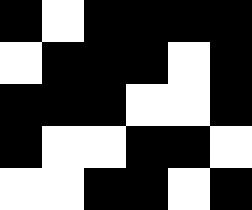[["black", "white", "black", "black", "black", "black"], ["white", "black", "black", "black", "white", "black"], ["black", "black", "black", "white", "white", "black"], ["black", "white", "white", "black", "black", "white"], ["white", "white", "black", "black", "white", "black"]]